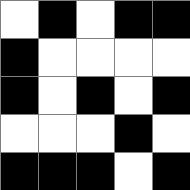[["white", "black", "white", "black", "black"], ["black", "white", "white", "white", "white"], ["black", "white", "black", "white", "black"], ["white", "white", "white", "black", "white"], ["black", "black", "black", "white", "black"]]